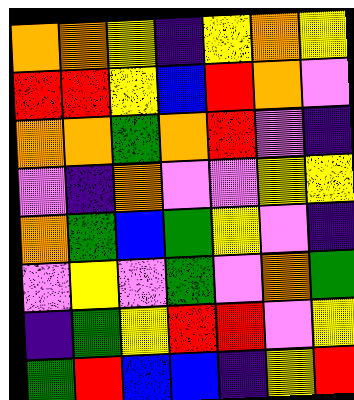[["orange", "orange", "yellow", "indigo", "yellow", "orange", "yellow"], ["red", "red", "yellow", "blue", "red", "orange", "violet"], ["orange", "orange", "green", "orange", "red", "violet", "indigo"], ["violet", "indigo", "orange", "violet", "violet", "yellow", "yellow"], ["orange", "green", "blue", "green", "yellow", "violet", "indigo"], ["violet", "yellow", "violet", "green", "violet", "orange", "green"], ["indigo", "green", "yellow", "red", "red", "violet", "yellow"], ["green", "red", "blue", "blue", "indigo", "yellow", "red"]]